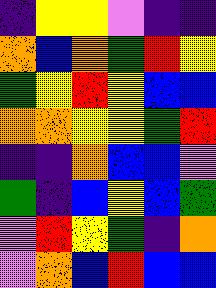[["indigo", "yellow", "yellow", "violet", "indigo", "indigo"], ["orange", "blue", "orange", "green", "red", "yellow"], ["green", "yellow", "red", "yellow", "blue", "blue"], ["orange", "orange", "yellow", "yellow", "green", "red"], ["indigo", "indigo", "orange", "blue", "blue", "violet"], ["green", "indigo", "blue", "yellow", "blue", "green"], ["violet", "red", "yellow", "green", "indigo", "orange"], ["violet", "orange", "blue", "red", "blue", "blue"]]